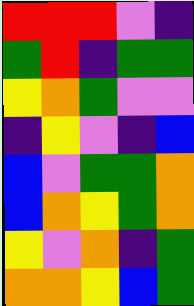[["red", "red", "red", "violet", "indigo"], ["green", "red", "indigo", "green", "green"], ["yellow", "orange", "green", "violet", "violet"], ["indigo", "yellow", "violet", "indigo", "blue"], ["blue", "violet", "green", "green", "orange"], ["blue", "orange", "yellow", "green", "orange"], ["yellow", "violet", "orange", "indigo", "green"], ["orange", "orange", "yellow", "blue", "green"]]